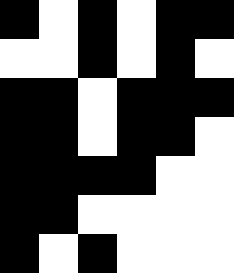[["black", "white", "black", "white", "black", "black"], ["white", "white", "black", "white", "black", "white"], ["black", "black", "white", "black", "black", "black"], ["black", "black", "white", "black", "black", "white"], ["black", "black", "black", "black", "white", "white"], ["black", "black", "white", "white", "white", "white"], ["black", "white", "black", "white", "white", "white"]]